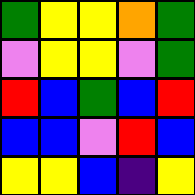[["green", "yellow", "yellow", "orange", "green"], ["violet", "yellow", "yellow", "violet", "green"], ["red", "blue", "green", "blue", "red"], ["blue", "blue", "violet", "red", "blue"], ["yellow", "yellow", "blue", "indigo", "yellow"]]